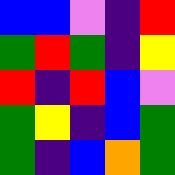[["blue", "blue", "violet", "indigo", "red"], ["green", "red", "green", "indigo", "yellow"], ["red", "indigo", "red", "blue", "violet"], ["green", "yellow", "indigo", "blue", "green"], ["green", "indigo", "blue", "orange", "green"]]